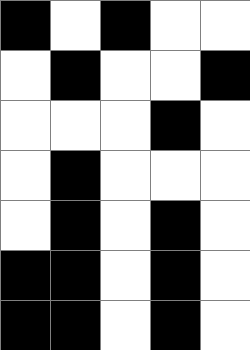[["black", "white", "black", "white", "white"], ["white", "black", "white", "white", "black"], ["white", "white", "white", "black", "white"], ["white", "black", "white", "white", "white"], ["white", "black", "white", "black", "white"], ["black", "black", "white", "black", "white"], ["black", "black", "white", "black", "white"]]